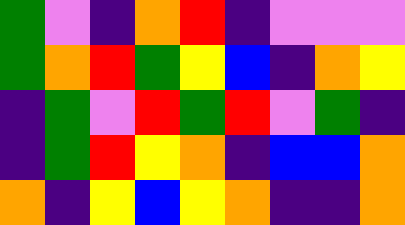[["green", "violet", "indigo", "orange", "red", "indigo", "violet", "violet", "violet"], ["green", "orange", "red", "green", "yellow", "blue", "indigo", "orange", "yellow"], ["indigo", "green", "violet", "red", "green", "red", "violet", "green", "indigo"], ["indigo", "green", "red", "yellow", "orange", "indigo", "blue", "blue", "orange"], ["orange", "indigo", "yellow", "blue", "yellow", "orange", "indigo", "indigo", "orange"]]